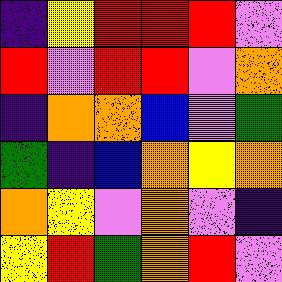[["indigo", "yellow", "red", "red", "red", "violet"], ["red", "violet", "red", "red", "violet", "orange"], ["indigo", "orange", "orange", "blue", "violet", "green"], ["green", "indigo", "blue", "orange", "yellow", "orange"], ["orange", "yellow", "violet", "orange", "violet", "indigo"], ["yellow", "red", "green", "orange", "red", "violet"]]